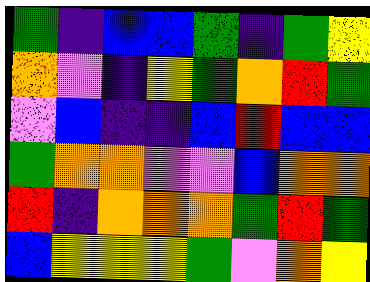[["green", "indigo", "blue", "blue", "green", "indigo", "green", "yellow"], ["orange", "violet", "indigo", "yellow", "green", "orange", "red", "green"], ["violet", "blue", "indigo", "indigo", "blue", "red", "blue", "blue"], ["green", "orange", "orange", "violet", "violet", "blue", "orange", "orange"], ["red", "indigo", "orange", "orange", "orange", "green", "red", "green"], ["blue", "yellow", "yellow", "yellow", "green", "violet", "orange", "yellow"]]